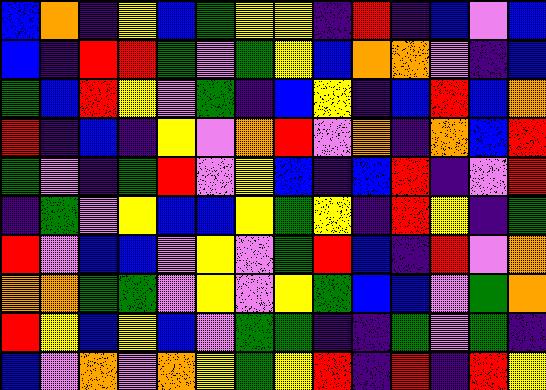[["blue", "orange", "indigo", "yellow", "blue", "green", "yellow", "yellow", "indigo", "red", "indigo", "blue", "violet", "blue"], ["blue", "indigo", "red", "red", "green", "violet", "green", "yellow", "blue", "orange", "orange", "violet", "indigo", "blue"], ["green", "blue", "red", "yellow", "violet", "green", "indigo", "blue", "yellow", "indigo", "blue", "red", "blue", "orange"], ["red", "indigo", "blue", "indigo", "yellow", "violet", "orange", "red", "violet", "orange", "indigo", "orange", "blue", "red"], ["green", "violet", "indigo", "green", "red", "violet", "yellow", "blue", "indigo", "blue", "red", "indigo", "violet", "red"], ["indigo", "green", "violet", "yellow", "blue", "blue", "yellow", "green", "yellow", "indigo", "red", "yellow", "indigo", "green"], ["red", "violet", "blue", "blue", "violet", "yellow", "violet", "green", "red", "blue", "indigo", "red", "violet", "orange"], ["orange", "orange", "green", "green", "violet", "yellow", "violet", "yellow", "green", "blue", "blue", "violet", "green", "orange"], ["red", "yellow", "blue", "yellow", "blue", "violet", "green", "green", "indigo", "indigo", "green", "violet", "green", "indigo"], ["blue", "violet", "orange", "violet", "orange", "yellow", "green", "yellow", "red", "indigo", "red", "indigo", "red", "yellow"]]